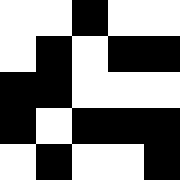[["white", "white", "black", "white", "white"], ["white", "black", "white", "black", "black"], ["black", "black", "white", "white", "white"], ["black", "white", "black", "black", "black"], ["white", "black", "white", "white", "black"]]